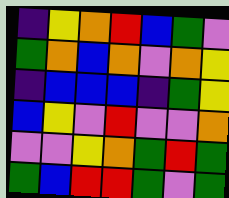[["indigo", "yellow", "orange", "red", "blue", "green", "violet"], ["green", "orange", "blue", "orange", "violet", "orange", "yellow"], ["indigo", "blue", "blue", "blue", "indigo", "green", "yellow"], ["blue", "yellow", "violet", "red", "violet", "violet", "orange"], ["violet", "violet", "yellow", "orange", "green", "red", "green"], ["green", "blue", "red", "red", "green", "violet", "green"]]